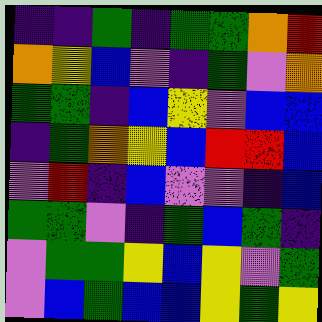[["indigo", "indigo", "green", "indigo", "green", "green", "orange", "red"], ["orange", "yellow", "blue", "violet", "indigo", "green", "violet", "orange"], ["green", "green", "indigo", "blue", "yellow", "violet", "blue", "blue"], ["indigo", "green", "orange", "yellow", "blue", "red", "red", "blue"], ["violet", "red", "indigo", "blue", "violet", "violet", "indigo", "blue"], ["green", "green", "violet", "indigo", "green", "blue", "green", "indigo"], ["violet", "green", "green", "yellow", "blue", "yellow", "violet", "green"], ["violet", "blue", "green", "blue", "blue", "yellow", "green", "yellow"]]